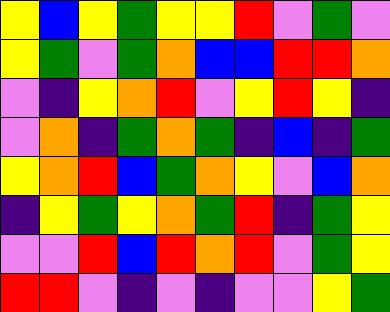[["yellow", "blue", "yellow", "green", "yellow", "yellow", "red", "violet", "green", "violet"], ["yellow", "green", "violet", "green", "orange", "blue", "blue", "red", "red", "orange"], ["violet", "indigo", "yellow", "orange", "red", "violet", "yellow", "red", "yellow", "indigo"], ["violet", "orange", "indigo", "green", "orange", "green", "indigo", "blue", "indigo", "green"], ["yellow", "orange", "red", "blue", "green", "orange", "yellow", "violet", "blue", "orange"], ["indigo", "yellow", "green", "yellow", "orange", "green", "red", "indigo", "green", "yellow"], ["violet", "violet", "red", "blue", "red", "orange", "red", "violet", "green", "yellow"], ["red", "red", "violet", "indigo", "violet", "indigo", "violet", "violet", "yellow", "green"]]